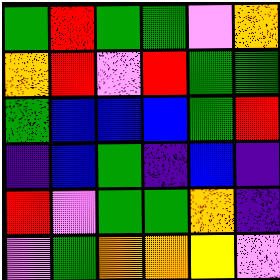[["green", "red", "green", "green", "violet", "orange"], ["orange", "red", "violet", "red", "green", "green"], ["green", "blue", "blue", "blue", "green", "red"], ["indigo", "blue", "green", "indigo", "blue", "indigo"], ["red", "violet", "green", "green", "orange", "indigo"], ["violet", "green", "orange", "orange", "yellow", "violet"]]